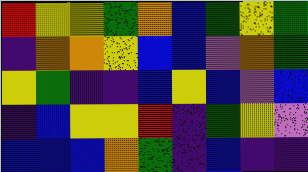[["red", "yellow", "yellow", "green", "orange", "blue", "green", "yellow", "green"], ["indigo", "orange", "orange", "yellow", "blue", "blue", "violet", "orange", "green"], ["yellow", "green", "indigo", "indigo", "blue", "yellow", "blue", "violet", "blue"], ["indigo", "blue", "yellow", "yellow", "red", "indigo", "green", "yellow", "violet"], ["blue", "blue", "blue", "orange", "green", "indigo", "blue", "indigo", "indigo"]]